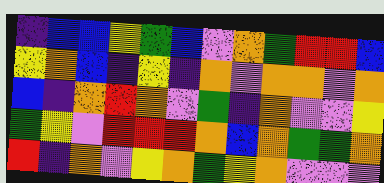[["indigo", "blue", "blue", "yellow", "green", "blue", "violet", "orange", "green", "red", "red", "blue"], ["yellow", "orange", "blue", "indigo", "yellow", "indigo", "orange", "violet", "orange", "orange", "violet", "orange"], ["blue", "indigo", "orange", "red", "orange", "violet", "green", "indigo", "orange", "violet", "violet", "yellow"], ["green", "yellow", "violet", "red", "red", "red", "orange", "blue", "orange", "green", "green", "orange"], ["red", "indigo", "orange", "violet", "yellow", "orange", "green", "yellow", "orange", "violet", "violet", "violet"]]